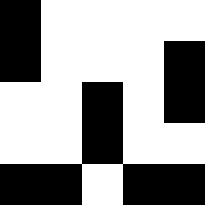[["black", "white", "white", "white", "white"], ["black", "white", "white", "white", "black"], ["white", "white", "black", "white", "black"], ["white", "white", "black", "white", "white"], ["black", "black", "white", "black", "black"]]